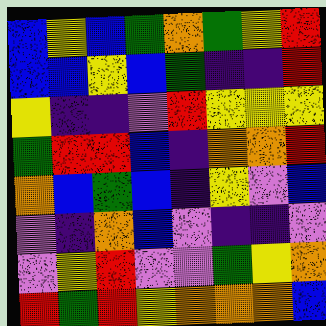[["blue", "yellow", "blue", "green", "orange", "green", "yellow", "red"], ["blue", "blue", "yellow", "blue", "green", "indigo", "indigo", "red"], ["yellow", "indigo", "indigo", "violet", "red", "yellow", "yellow", "yellow"], ["green", "red", "red", "blue", "indigo", "orange", "orange", "red"], ["orange", "blue", "green", "blue", "indigo", "yellow", "violet", "blue"], ["violet", "indigo", "orange", "blue", "violet", "indigo", "indigo", "violet"], ["violet", "yellow", "red", "violet", "violet", "green", "yellow", "orange"], ["red", "green", "red", "yellow", "orange", "orange", "orange", "blue"]]